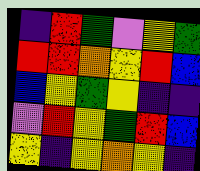[["indigo", "red", "green", "violet", "yellow", "green"], ["red", "red", "orange", "yellow", "red", "blue"], ["blue", "yellow", "green", "yellow", "indigo", "indigo"], ["violet", "red", "yellow", "green", "red", "blue"], ["yellow", "indigo", "yellow", "orange", "yellow", "indigo"]]